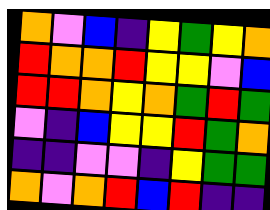[["orange", "violet", "blue", "indigo", "yellow", "green", "yellow", "orange"], ["red", "orange", "orange", "red", "yellow", "yellow", "violet", "blue"], ["red", "red", "orange", "yellow", "orange", "green", "red", "green"], ["violet", "indigo", "blue", "yellow", "yellow", "red", "green", "orange"], ["indigo", "indigo", "violet", "violet", "indigo", "yellow", "green", "green"], ["orange", "violet", "orange", "red", "blue", "red", "indigo", "indigo"]]